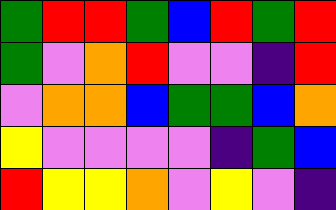[["green", "red", "red", "green", "blue", "red", "green", "red"], ["green", "violet", "orange", "red", "violet", "violet", "indigo", "red"], ["violet", "orange", "orange", "blue", "green", "green", "blue", "orange"], ["yellow", "violet", "violet", "violet", "violet", "indigo", "green", "blue"], ["red", "yellow", "yellow", "orange", "violet", "yellow", "violet", "indigo"]]